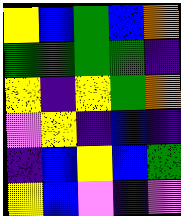[["yellow", "blue", "green", "blue", "orange"], ["green", "green", "green", "green", "indigo"], ["yellow", "indigo", "yellow", "green", "orange"], ["violet", "yellow", "indigo", "blue", "indigo"], ["indigo", "blue", "yellow", "blue", "green"], ["yellow", "blue", "violet", "indigo", "violet"]]